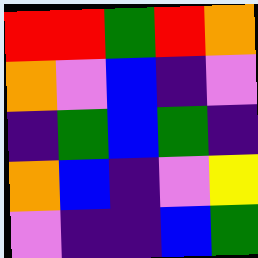[["red", "red", "green", "red", "orange"], ["orange", "violet", "blue", "indigo", "violet"], ["indigo", "green", "blue", "green", "indigo"], ["orange", "blue", "indigo", "violet", "yellow"], ["violet", "indigo", "indigo", "blue", "green"]]